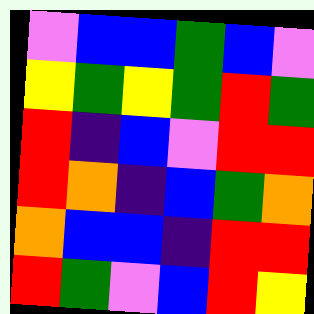[["violet", "blue", "blue", "green", "blue", "violet"], ["yellow", "green", "yellow", "green", "red", "green"], ["red", "indigo", "blue", "violet", "red", "red"], ["red", "orange", "indigo", "blue", "green", "orange"], ["orange", "blue", "blue", "indigo", "red", "red"], ["red", "green", "violet", "blue", "red", "yellow"]]